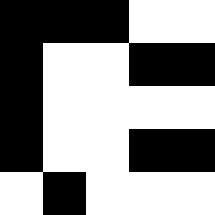[["black", "black", "black", "white", "white"], ["black", "white", "white", "black", "black"], ["black", "white", "white", "white", "white"], ["black", "white", "white", "black", "black"], ["white", "black", "white", "white", "white"]]